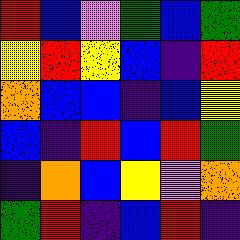[["red", "blue", "violet", "green", "blue", "green"], ["yellow", "red", "yellow", "blue", "indigo", "red"], ["orange", "blue", "blue", "indigo", "blue", "yellow"], ["blue", "indigo", "red", "blue", "red", "green"], ["indigo", "orange", "blue", "yellow", "violet", "orange"], ["green", "red", "indigo", "blue", "red", "indigo"]]